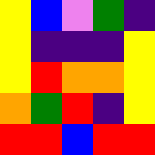[["yellow", "blue", "violet", "green", "indigo"], ["yellow", "indigo", "indigo", "indigo", "yellow"], ["yellow", "red", "orange", "orange", "yellow"], ["orange", "green", "red", "indigo", "yellow"], ["red", "red", "blue", "red", "red"]]